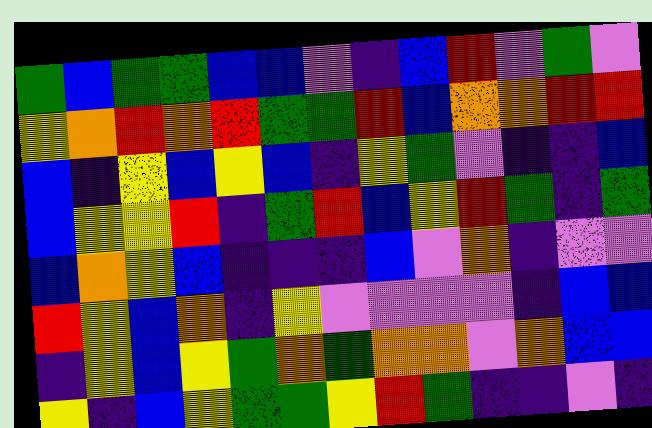[["green", "blue", "green", "green", "blue", "blue", "violet", "indigo", "blue", "red", "violet", "green", "violet"], ["yellow", "orange", "red", "orange", "red", "green", "green", "red", "blue", "orange", "orange", "red", "red"], ["blue", "indigo", "yellow", "blue", "yellow", "blue", "indigo", "yellow", "green", "violet", "indigo", "indigo", "blue"], ["blue", "yellow", "yellow", "red", "indigo", "green", "red", "blue", "yellow", "red", "green", "indigo", "green"], ["blue", "orange", "yellow", "blue", "indigo", "indigo", "indigo", "blue", "violet", "orange", "indigo", "violet", "violet"], ["red", "yellow", "blue", "orange", "indigo", "yellow", "violet", "violet", "violet", "violet", "indigo", "blue", "blue"], ["indigo", "yellow", "blue", "yellow", "green", "orange", "green", "orange", "orange", "violet", "orange", "blue", "blue"], ["yellow", "indigo", "blue", "yellow", "green", "green", "yellow", "red", "green", "indigo", "indigo", "violet", "indigo"]]